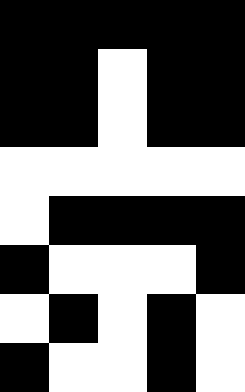[["black", "black", "black", "black", "black"], ["black", "black", "white", "black", "black"], ["black", "black", "white", "black", "black"], ["white", "white", "white", "white", "white"], ["white", "black", "black", "black", "black"], ["black", "white", "white", "white", "black"], ["white", "black", "white", "black", "white"], ["black", "white", "white", "black", "white"]]